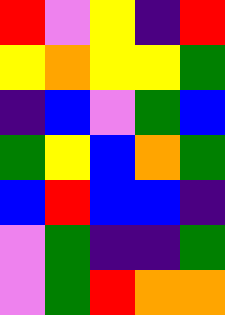[["red", "violet", "yellow", "indigo", "red"], ["yellow", "orange", "yellow", "yellow", "green"], ["indigo", "blue", "violet", "green", "blue"], ["green", "yellow", "blue", "orange", "green"], ["blue", "red", "blue", "blue", "indigo"], ["violet", "green", "indigo", "indigo", "green"], ["violet", "green", "red", "orange", "orange"]]